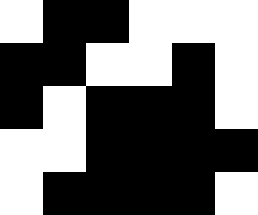[["white", "black", "black", "white", "white", "white"], ["black", "black", "white", "white", "black", "white"], ["black", "white", "black", "black", "black", "white"], ["white", "white", "black", "black", "black", "black"], ["white", "black", "black", "black", "black", "white"]]